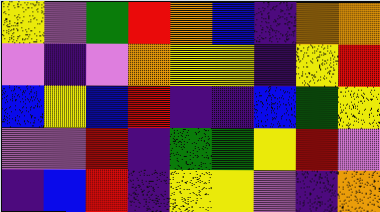[["yellow", "violet", "green", "red", "orange", "blue", "indigo", "orange", "orange"], ["violet", "indigo", "violet", "orange", "yellow", "yellow", "indigo", "yellow", "red"], ["blue", "yellow", "blue", "red", "indigo", "indigo", "blue", "green", "yellow"], ["violet", "violet", "red", "indigo", "green", "green", "yellow", "red", "violet"], ["indigo", "blue", "red", "indigo", "yellow", "yellow", "violet", "indigo", "orange"]]